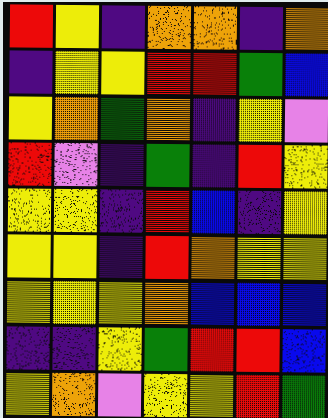[["red", "yellow", "indigo", "orange", "orange", "indigo", "orange"], ["indigo", "yellow", "yellow", "red", "red", "green", "blue"], ["yellow", "orange", "green", "orange", "indigo", "yellow", "violet"], ["red", "violet", "indigo", "green", "indigo", "red", "yellow"], ["yellow", "yellow", "indigo", "red", "blue", "indigo", "yellow"], ["yellow", "yellow", "indigo", "red", "orange", "yellow", "yellow"], ["yellow", "yellow", "yellow", "orange", "blue", "blue", "blue"], ["indigo", "indigo", "yellow", "green", "red", "red", "blue"], ["yellow", "orange", "violet", "yellow", "yellow", "red", "green"]]